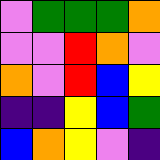[["violet", "green", "green", "green", "orange"], ["violet", "violet", "red", "orange", "violet"], ["orange", "violet", "red", "blue", "yellow"], ["indigo", "indigo", "yellow", "blue", "green"], ["blue", "orange", "yellow", "violet", "indigo"]]